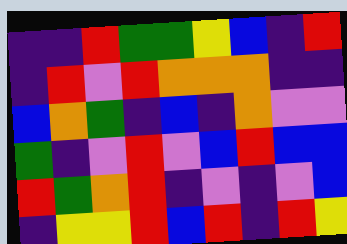[["indigo", "indigo", "red", "green", "green", "yellow", "blue", "indigo", "red"], ["indigo", "red", "violet", "red", "orange", "orange", "orange", "indigo", "indigo"], ["blue", "orange", "green", "indigo", "blue", "indigo", "orange", "violet", "violet"], ["green", "indigo", "violet", "red", "violet", "blue", "red", "blue", "blue"], ["red", "green", "orange", "red", "indigo", "violet", "indigo", "violet", "blue"], ["indigo", "yellow", "yellow", "red", "blue", "red", "indigo", "red", "yellow"]]